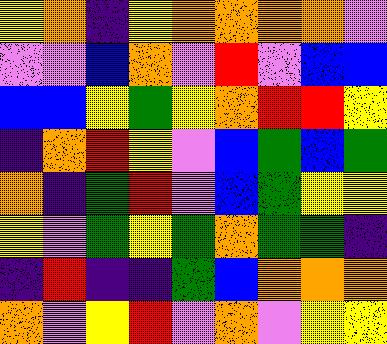[["yellow", "orange", "indigo", "yellow", "orange", "orange", "orange", "orange", "violet"], ["violet", "violet", "blue", "orange", "violet", "red", "violet", "blue", "blue"], ["blue", "blue", "yellow", "green", "yellow", "orange", "red", "red", "yellow"], ["indigo", "orange", "red", "yellow", "violet", "blue", "green", "blue", "green"], ["orange", "indigo", "green", "red", "violet", "blue", "green", "yellow", "yellow"], ["yellow", "violet", "green", "yellow", "green", "orange", "green", "green", "indigo"], ["indigo", "red", "indigo", "indigo", "green", "blue", "orange", "orange", "orange"], ["orange", "violet", "yellow", "red", "violet", "orange", "violet", "yellow", "yellow"]]